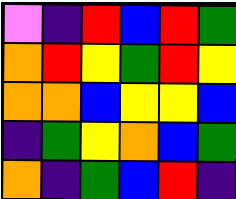[["violet", "indigo", "red", "blue", "red", "green"], ["orange", "red", "yellow", "green", "red", "yellow"], ["orange", "orange", "blue", "yellow", "yellow", "blue"], ["indigo", "green", "yellow", "orange", "blue", "green"], ["orange", "indigo", "green", "blue", "red", "indigo"]]